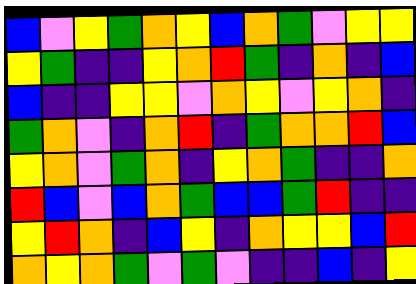[["blue", "violet", "yellow", "green", "orange", "yellow", "blue", "orange", "green", "violet", "yellow", "yellow"], ["yellow", "green", "indigo", "indigo", "yellow", "orange", "red", "green", "indigo", "orange", "indigo", "blue"], ["blue", "indigo", "indigo", "yellow", "yellow", "violet", "orange", "yellow", "violet", "yellow", "orange", "indigo"], ["green", "orange", "violet", "indigo", "orange", "red", "indigo", "green", "orange", "orange", "red", "blue"], ["yellow", "orange", "violet", "green", "orange", "indigo", "yellow", "orange", "green", "indigo", "indigo", "orange"], ["red", "blue", "violet", "blue", "orange", "green", "blue", "blue", "green", "red", "indigo", "indigo"], ["yellow", "red", "orange", "indigo", "blue", "yellow", "indigo", "orange", "yellow", "yellow", "blue", "red"], ["orange", "yellow", "orange", "green", "violet", "green", "violet", "indigo", "indigo", "blue", "indigo", "yellow"]]